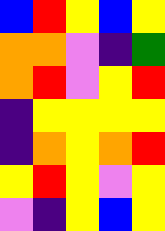[["blue", "red", "yellow", "blue", "yellow"], ["orange", "orange", "violet", "indigo", "green"], ["orange", "red", "violet", "yellow", "red"], ["indigo", "yellow", "yellow", "yellow", "yellow"], ["indigo", "orange", "yellow", "orange", "red"], ["yellow", "red", "yellow", "violet", "yellow"], ["violet", "indigo", "yellow", "blue", "yellow"]]